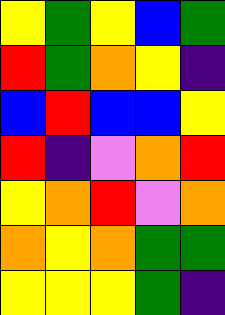[["yellow", "green", "yellow", "blue", "green"], ["red", "green", "orange", "yellow", "indigo"], ["blue", "red", "blue", "blue", "yellow"], ["red", "indigo", "violet", "orange", "red"], ["yellow", "orange", "red", "violet", "orange"], ["orange", "yellow", "orange", "green", "green"], ["yellow", "yellow", "yellow", "green", "indigo"]]